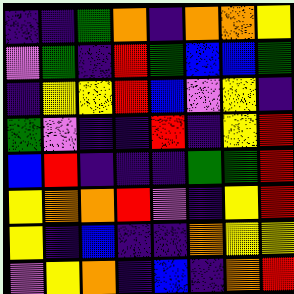[["indigo", "indigo", "green", "orange", "indigo", "orange", "orange", "yellow"], ["violet", "green", "indigo", "red", "green", "blue", "blue", "green"], ["indigo", "yellow", "yellow", "red", "blue", "violet", "yellow", "indigo"], ["green", "violet", "indigo", "indigo", "red", "indigo", "yellow", "red"], ["blue", "red", "indigo", "indigo", "indigo", "green", "green", "red"], ["yellow", "orange", "orange", "red", "violet", "indigo", "yellow", "red"], ["yellow", "indigo", "blue", "indigo", "indigo", "orange", "yellow", "yellow"], ["violet", "yellow", "orange", "indigo", "blue", "indigo", "orange", "red"]]